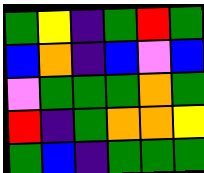[["green", "yellow", "indigo", "green", "red", "green"], ["blue", "orange", "indigo", "blue", "violet", "blue"], ["violet", "green", "green", "green", "orange", "green"], ["red", "indigo", "green", "orange", "orange", "yellow"], ["green", "blue", "indigo", "green", "green", "green"]]